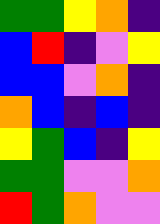[["green", "green", "yellow", "orange", "indigo"], ["blue", "red", "indigo", "violet", "yellow"], ["blue", "blue", "violet", "orange", "indigo"], ["orange", "blue", "indigo", "blue", "indigo"], ["yellow", "green", "blue", "indigo", "yellow"], ["green", "green", "violet", "violet", "orange"], ["red", "green", "orange", "violet", "violet"]]